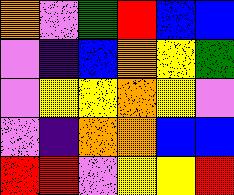[["orange", "violet", "green", "red", "blue", "blue"], ["violet", "indigo", "blue", "orange", "yellow", "green"], ["violet", "yellow", "yellow", "orange", "yellow", "violet"], ["violet", "indigo", "orange", "orange", "blue", "blue"], ["red", "red", "violet", "yellow", "yellow", "red"]]